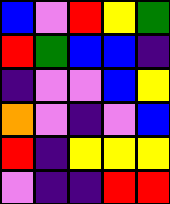[["blue", "violet", "red", "yellow", "green"], ["red", "green", "blue", "blue", "indigo"], ["indigo", "violet", "violet", "blue", "yellow"], ["orange", "violet", "indigo", "violet", "blue"], ["red", "indigo", "yellow", "yellow", "yellow"], ["violet", "indigo", "indigo", "red", "red"]]